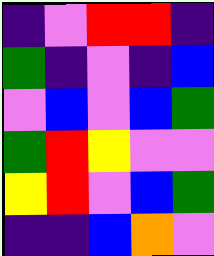[["indigo", "violet", "red", "red", "indigo"], ["green", "indigo", "violet", "indigo", "blue"], ["violet", "blue", "violet", "blue", "green"], ["green", "red", "yellow", "violet", "violet"], ["yellow", "red", "violet", "blue", "green"], ["indigo", "indigo", "blue", "orange", "violet"]]